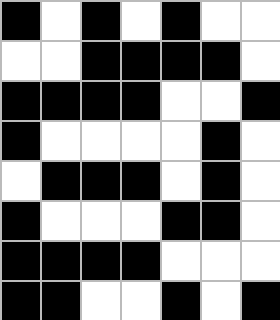[["black", "white", "black", "white", "black", "white", "white"], ["white", "white", "black", "black", "black", "black", "white"], ["black", "black", "black", "black", "white", "white", "black"], ["black", "white", "white", "white", "white", "black", "white"], ["white", "black", "black", "black", "white", "black", "white"], ["black", "white", "white", "white", "black", "black", "white"], ["black", "black", "black", "black", "white", "white", "white"], ["black", "black", "white", "white", "black", "white", "black"]]